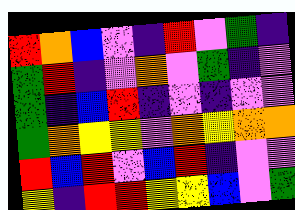[["red", "orange", "blue", "violet", "indigo", "red", "violet", "green", "indigo"], ["green", "red", "indigo", "violet", "orange", "violet", "green", "indigo", "violet"], ["green", "indigo", "blue", "red", "indigo", "violet", "indigo", "violet", "violet"], ["green", "orange", "yellow", "yellow", "violet", "orange", "yellow", "orange", "orange"], ["red", "blue", "red", "violet", "blue", "red", "indigo", "violet", "violet"], ["yellow", "indigo", "red", "red", "yellow", "yellow", "blue", "violet", "green"]]